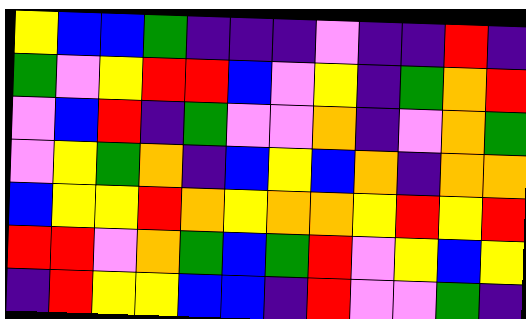[["yellow", "blue", "blue", "green", "indigo", "indigo", "indigo", "violet", "indigo", "indigo", "red", "indigo"], ["green", "violet", "yellow", "red", "red", "blue", "violet", "yellow", "indigo", "green", "orange", "red"], ["violet", "blue", "red", "indigo", "green", "violet", "violet", "orange", "indigo", "violet", "orange", "green"], ["violet", "yellow", "green", "orange", "indigo", "blue", "yellow", "blue", "orange", "indigo", "orange", "orange"], ["blue", "yellow", "yellow", "red", "orange", "yellow", "orange", "orange", "yellow", "red", "yellow", "red"], ["red", "red", "violet", "orange", "green", "blue", "green", "red", "violet", "yellow", "blue", "yellow"], ["indigo", "red", "yellow", "yellow", "blue", "blue", "indigo", "red", "violet", "violet", "green", "indigo"]]